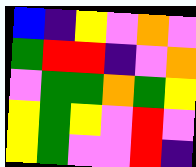[["blue", "indigo", "yellow", "violet", "orange", "violet"], ["green", "red", "red", "indigo", "violet", "orange"], ["violet", "green", "green", "orange", "green", "yellow"], ["yellow", "green", "yellow", "violet", "red", "violet"], ["yellow", "green", "violet", "violet", "red", "indigo"]]